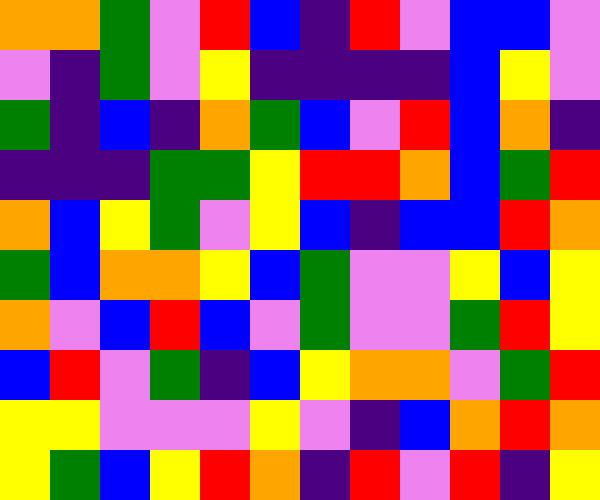[["orange", "orange", "green", "violet", "red", "blue", "indigo", "red", "violet", "blue", "blue", "violet"], ["violet", "indigo", "green", "violet", "yellow", "indigo", "indigo", "indigo", "indigo", "blue", "yellow", "violet"], ["green", "indigo", "blue", "indigo", "orange", "green", "blue", "violet", "red", "blue", "orange", "indigo"], ["indigo", "indigo", "indigo", "green", "green", "yellow", "red", "red", "orange", "blue", "green", "red"], ["orange", "blue", "yellow", "green", "violet", "yellow", "blue", "indigo", "blue", "blue", "red", "orange"], ["green", "blue", "orange", "orange", "yellow", "blue", "green", "violet", "violet", "yellow", "blue", "yellow"], ["orange", "violet", "blue", "red", "blue", "violet", "green", "violet", "violet", "green", "red", "yellow"], ["blue", "red", "violet", "green", "indigo", "blue", "yellow", "orange", "orange", "violet", "green", "red"], ["yellow", "yellow", "violet", "violet", "violet", "yellow", "violet", "indigo", "blue", "orange", "red", "orange"], ["yellow", "green", "blue", "yellow", "red", "orange", "indigo", "red", "violet", "red", "indigo", "yellow"]]